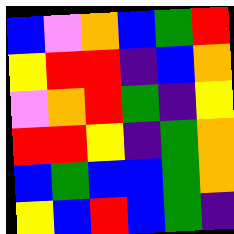[["blue", "violet", "orange", "blue", "green", "red"], ["yellow", "red", "red", "indigo", "blue", "orange"], ["violet", "orange", "red", "green", "indigo", "yellow"], ["red", "red", "yellow", "indigo", "green", "orange"], ["blue", "green", "blue", "blue", "green", "orange"], ["yellow", "blue", "red", "blue", "green", "indigo"]]